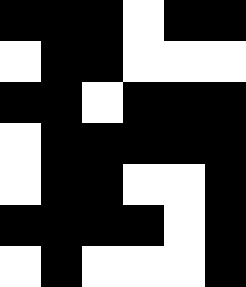[["black", "black", "black", "white", "black", "black"], ["white", "black", "black", "white", "white", "white"], ["black", "black", "white", "black", "black", "black"], ["white", "black", "black", "black", "black", "black"], ["white", "black", "black", "white", "white", "black"], ["black", "black", "black", "black", "white", "black"], ["white", "black", "white", "white", "white", "black"]]